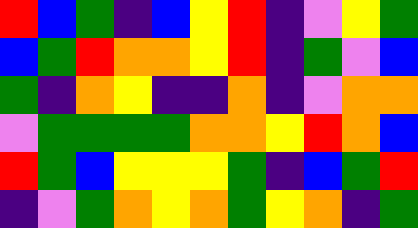[["red", "blue", "green", "indigo", "blue", "yellow", "red", "indigo", "violet", "yellow", "green"], ["blue", "green", "red", "orange", "orange", "yellow", "red", "indigo", "green", "violet", "blue"], ["green", "indigo", "orange", "yellow", "indigo", "indigo", "orange", "indigo", "violet", "orange", "orange"], ["violet", "green", "green", "green", "green", "orange", "orange", "yellow", "red", "orange", "blue"], ["red", "green", "blue", "yellow", "yellow", "yellow", "green", "indigo", "blue", "green", "red"], ["indigo", "violet", "green", "orange", "yellow", "orange", "green", "yellow", "orange", "indigo", "green"]]